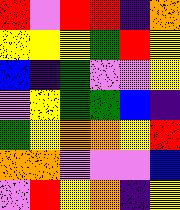[["red", "violet", "red", "red", "indigo", "orange"], ["yellow", "yellow", "yellow", "green", "red", "yellow"], ["blue", "indigo", "green", "violet", "violet", "yellow"], ["violet", "yellow", "green", "green", "blue", "indigo"], ["green", "yellow", "orange", "orange", "yellow", "red"], ["orange", "orange", "violet", "violet", "violet", "blue"], ["violet", "red", "yellow", "orange", "indigo", "yellow"]]